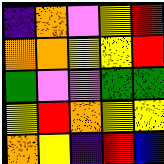[["indigo", "orange", "violet", "yellow", "red"], ["orange", "orange", "yellow", "yellow", "red"], ["green", "violet", "violet", "green", "green"], ["yellow", "red", "orange", "yellow", "yellow"], ["orange", "yellow", "indigo", "red", "blue"]]